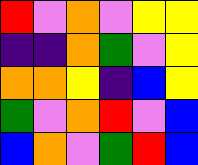[["red", "violet", "orange", "violet", "yellow", "yellow"], ["indigo", "indigo", "orange", "green", "violet", "yellow"], ["orange", "orange", "yellow", "indigo", "blue", "yellow"], ["green", "violet", "orange", "red", "violet", "blue"], ["blue", "orange", "violet", "green", "red", "blue"]]